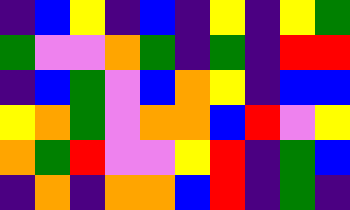[["indigo", "blue", "yellow", "indigo", "blue", "indigo", "yellow", "indigo", "yellow", "green"], ["green", "violet", "violet", "orange", "green", "indigo", "green", "indigo", "red", "red"], ["indigo", "blue", "green", "violet", "blue", "orange", "yellow", "indigo", "blue", "blue"], ["yellow", "orange", "green", "violet", "orange", "orange", "blue", "red", "violet", "yellow"], ["orange", "green", "red", "violet", "violet", "yellow", "red", "indigo", "green", "blue"], ["indigo", "orange", "indigo", "orange", "orange", "blue", "red", "indigo", "green", "indigo"]]